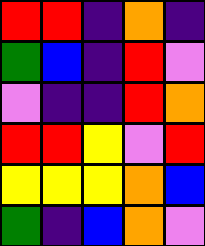[["red", "red", "indigo", "orange", "indigo"], ["green", "blue", "indigo", "red", "violet"], ["violet", "indigo", "indigo", "red", "orange"], ["red", "red", "yellow", "violet", "red"], ["yellow", "yellow", "yellow", "orange", "blue"], ["green", "indigo", "blue", "orange", "violet"]]